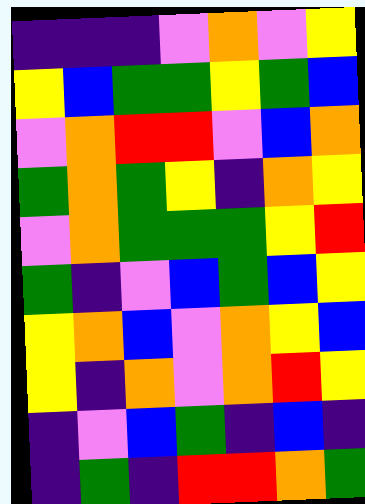[["indigo", "indigo", "indigo", "violet", "orange", "violet", "yellow"], ["yellow", "blue", "green", "green", "yellow", "green", "blue"], ["violet", "orange", "red", "red", "violet", "blue", "orange"], ["green", "orange", "green", "yellow", "indigo", "orange", "yellow"], ["violet", "orange", "green", "green", "green", "yellow", "red"], ["green", "indigo", "violet", "blue", "green", "blue", "yellow"], ["yellow", "orange", "blue", "violet", "orange", "yellow", "blue"], ["yellow", "indigo", "orange", "violet", "orange", "red", "yellow"], ["indigo", "violet", "blue", "green", "indigo", "blue", "indigo"], ["indigo", "green", "indigo", "red", "red", "orange", "green"]]